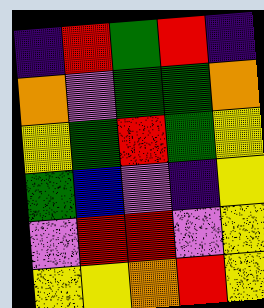[["indigo", "red", "green", "red", "indigo"], ["orange", "violet", "green", "green", "orange"], ["yellow", "green", "red", "green", "yellow"], ["green", "blue", "violet", "indigo", "yellow"], ["violet", "red", "red", "violet", "yellow"], ["yellow", "yellow", "orange", "red", "yellow"]]